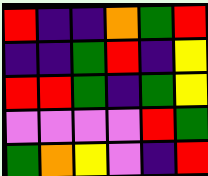[["red", "indigo", "indigo", "orange", "green", "red"], ["indigo", "indigo", "green", "red", "indigo", "yellow"], ["red", "red", "green", "indigo", "green", "yellow"], ["violet", "violet", "violet", "violet", "red", "green"], ["green", "orange", "yellow", "violet", "indigo", "red"]]